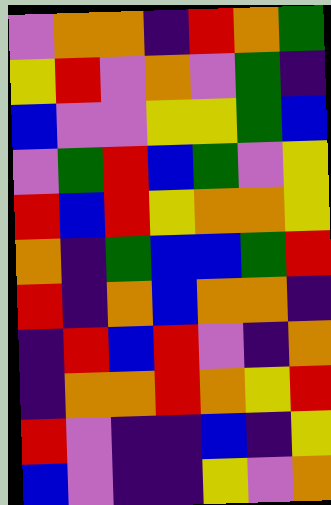[["violet", "orange", "orange", "indigo", "red", "orange", "green"], ["yellow", "red", "violet", "orange", "violet", "green", "indigo"], ["blue", "violet", "violet", "yellow", "yellow", "green", "blue"], ["violet", "green", "red", "blue", "green", "violet", "yellow"], ["red", "blue", "red", "yellow", "orange", "orange", "yellow"], ["orange", "indigo", "green", "blue", "blue", "green", "red"], ["red", "indigo", "orange", "blue", "orange", "orange", "indigo"], ["indigo", "red", "blue", "red", "violet", "indigo", "orange"], ["indigo", "orange", "orange", "red", "orange", "yellow", "red"], ["red", "violet", "indigo", "indigo", "blue", "indigo", "yellow"], ["blue", "violet", "indigo", "indigo", "yellow", "violet", "orange"]]